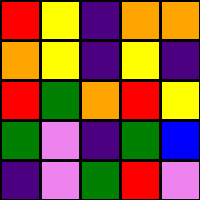[["red", "yellow", "indigo", "orange", "orange"], ["orange", "yellow", "indigo", "yellow", "indigo"], ["red", "green", "orange", "red", "yellow"], ["green", "violet", "indigo", "green", "blue"], ["indigo", "violet", "green", "red", "violet"]]